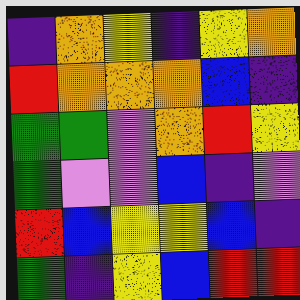[["indigo", "orange", "yellow", "indigo", "yellow", "orange"], ["red", "orange", "orange", "orange", "blue", "indigo"], ["green", "green", "violet", "orange", "red", "yellow"], ["green", "violet", "violet", "blue", "indigo", "violet"], ["red", "blue", "yellow", "yellow", "blue", "indigo"], ["green", "indigo", "yellow", "blue", "red", "red"]]